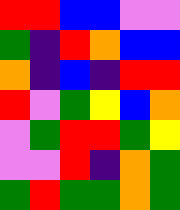[["red", "red", "blue", "blue", "violet", "violet"], ["green", "indigo", "red", "orange", "blue", "blue"], ["orange", "indigo", "blue", "indigo", "red", "red"], ["red", "violet", "green", "yellow", "blue", "orange"], ["violet", "green", "red", "red", "green", "yellow"], ["violet", "violet", "red", "indigo", "orange", "green"], ["green", "red", "green", "green", "orange", "green"]]